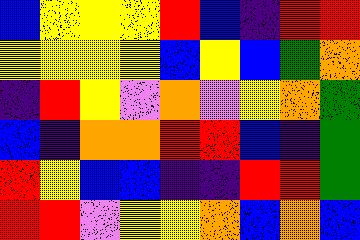[["blue", "yellow", "yellow", "yellow", "red", "blue", "indigo", "red", "red"], ["yellow", "yellow", "yellow", "yellow", "blue", "yellow", "blue", "green", "orange"], ["indigo", "red", "yellow", "violet", "orange", "violet", "yellow", "orange", "green"], ["blue", "indigo", "orange", "orange", "red", "red", "blue", "indigo", "green"], ["red", "yellow", "blue", "blue", "indigo", "indigo", "red", "red", "green"], ["red", "red", "violet", "yellow", "yellow", "orange", "blue", "orange", "blue"]]